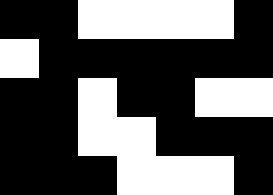[["black", "black", "white", "white", "white", "white", "black"], ["white", "black", "black", "black", "black", "black", "black"], ["black", "black", "white", "black", "black", "white", "white"], ["black", "black", "white", "white", "black", "black", "black"], ["black", "black", "black", "white", "white", "white", "black"]]